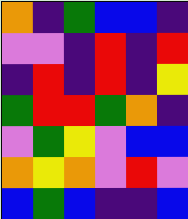[["orange", "indigo", "green", "blue", "blue", "indigo"], ["violet", "violet", "indigo", "red", "indigo", "red"], ["indigo", "red", "indigo", "red", "indigo", "yellow"], ["green", "red", "red", "green", "orange", "indigo"], ["violet", "green", "yellow", "violet", "blue", "blue"], ["orange", "yellow", "orange", "violet", "red", "violet"], ["blue", "green", "blue", "indigo", "indigo", "blue"]]